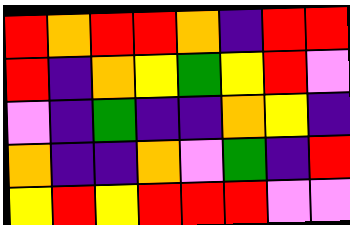[["red", "orange", "red", "red", "orange", "indigo", "red", "red"], ["red", "indigo", "orange", "yellow", "green", "yellow", "red", "violet"], ["violet", "indigo", "green", "indigo", "indigo", "orange", "yellow", "indigo"], ["orange", "indigo", "indigo", "orange", "violet", "green", "indigo", "red"], ["yellow", "red", "yellow", "red", "red", "red", "violet", "violet"]]